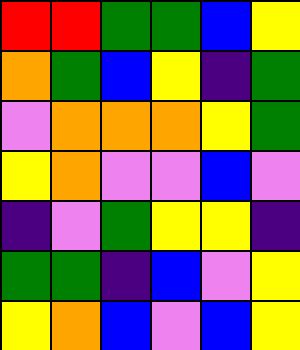[["red", "red", "green", "green", "blue", "yellow"], ["orange", "green", "blue", "yellow", "indigo", "green"], ["violet", "orange", "orange", "orange", "yellow", "green"], ["yellow", "orange", "violet", "violet", "blue", "violet"], ["indigo", "violet", "green", "yellow", "yellow", "indigo"], ["green", "green", "indigo", "blue", "violet", "yellow"], ["yellow", "orange", "blue", "violet", "blue", "yellow"]]